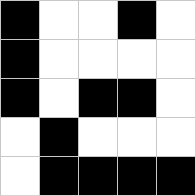[["black", "white", "white", "black", "white"], ["black", "white", "white", "white", "white"], ["black", "white", "black", "black", "white"], ["white", "black", "white", "white", "white"], ["white", "black", "black", "black", "black"]]